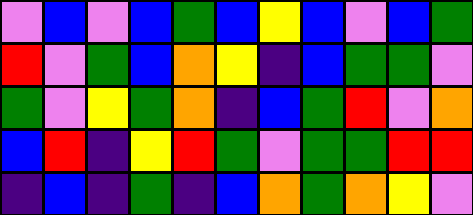[["violet", "blue", "violet", "blue", "green", "blue", "yellow", "blue", "violet", "blue", "green"], ["red", "violet", "green", "blue", "orange", "yellow", "indigo", "blue", "green", "green", "violet"], ["green", "violet", "yellow", "green", "orange", "indigo", "blue", "green", "red", "violet", "orange"], ["blue", "red", "indigo", "yellow", "red", "green", "violet", "green", "green", "red", "red"], ["indigo", "blue", "indigo", "green", "indigo", "blue", "orange", "green", "orange", "yellow", "violet"]]